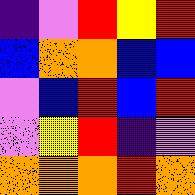[["indigo", "violet", "red", "yellow", "red"], ["blue", "orange", "orange", "blue", "blue"], ["violet", "blue", "red", "blue", "red"], ["violet", "yellow", "red", "indigo", "violet"], ["orange", "orange", "orange", "red", "orange"]]